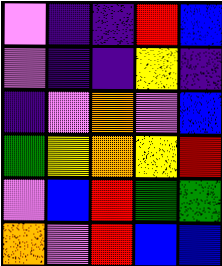[["violet", "indigo", "indigo", "red", "blue"], ["violet", "indigo", "indigo", "yellow", "indigo"], ["indigo", "violet", "orange", "violet", "blue"], ["green", "yellow", "orange", "yellow", "red"], ["violet", "blue", "red", "green", "green"], ["orange", "violet", "red", "blue", "blue"]]